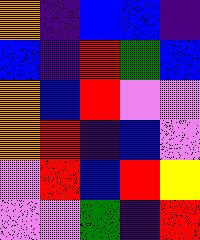[["orange", "indigo", "blue", "blue", "indigo"], ["blue", "indigo", "red", "green", "blue"], ["orange", "blue", "red", "violet", "violet"], ["orange", "red", "indigo", "blue", "violet"], ["violet", "red", "blue", "red", "yellow"], ["violet", "violet", "green", "indigo", "red"]]